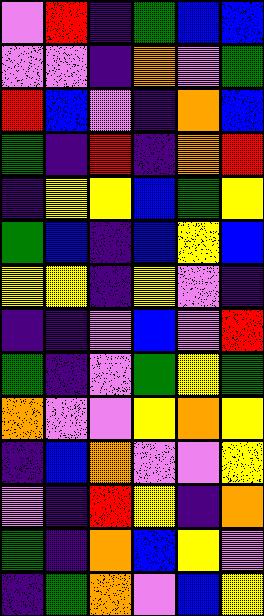[["violet", "red", "indigo", "green", "blue", "blue"], ["violet", "violet", "indigo", "orange", "violet", "green"], ["red", "blue", "violet", "indigo", "orange", "blue"], ["green", "indigo", "red", "indigo", "orange", "red"], ["indigo", "yellow", "yellow", "blue", "green", "yellow"], ["green", "blue", "indigo", "blue", "yellow", "blue"], ["yellow", "yellow", "indigo", "yellow", "violet", "indigo"], ["indigo", "indigo", "violet", "blue", "violet", "red"], ["green", "indigo", "violet", "green", "yellow", "green"], ["orange", "violet", "violet", "yellow", "orange", "yellow"], ["indigo", "blue", "orange", "violet", "violet", "yellow"], ["violet", "indigo", "red", "yellow", "indigo", "orange"], ["green", "indigo", "orange", "blue", "yellow", "violet"], ["indigo", "green", "orange", "violet", "blue", "yellow"]]